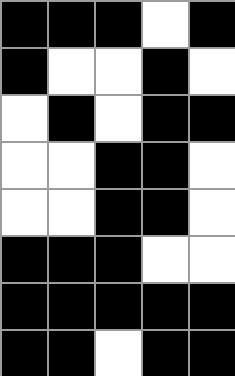[["black", "black", "black", "white", "black"], ["black", "white", "white", "black", "white"], ["white", "black", "white", "black", "black"], ["white", "white", "black", "black", "white"], ["white", "white", "black", "black", "white"], ["black", "black", "black", "white", "white"], ["black", "black", "black", "black", "black"], ["black", "black", "white", "black", "black"]]